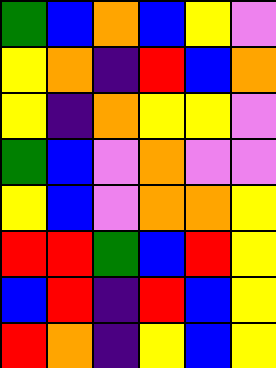[["green", "blue", "orange", "blue", "yellow", "violet"], ["yellow", "orange", "indigo", "red", "blue", "orange"], ["yellow", "indigo", "orange", "yellow", "yellow", "violet"], ["green", "blue", "violet", "orange", "violet", "violet"], ["yellow", "blue", "violet", "orange", "orange", "yellow"], ["red", "red", "green", "blue", "red", "yellow"], ["blue", "red", "indigo", "red", "blue", "yellow"], ["red", "orange", "indigo", "yellow", "blue", "yellow"]]